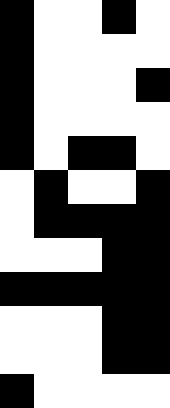[["black", "white", "white", "black", "white"], ["black", "white", "white", "white", "white"], ["black", "white", "white", "white", "black"], ["black", "white", "white", "white", "white"], ["black", "white", "black", "black", "white"], ["white", "black", "white", "white", "black"], ["white", "black", "black", "black", "black"], ["white", "white", "white", "black", "black"], ["black", "black", "black", "black", "black"], ["white", "white", "white", "black", "black"], ["white", "white", "white", "black", "black"], ["black", "white", "white", "white", "white"]]